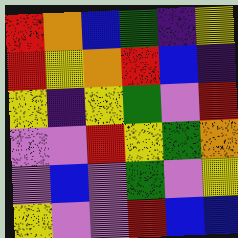[["red", "orange", "blue", "green", "indigo", "yellow"], ["red", "yellow", "orange", "red", "blue", "indigo"], ["yellow", "indigo", "yellow", "green", "violet", "red"], ["violet", "violet", "red", "yellow", "green", "orange"], ["violet", "blue", "violet", "green", "violet", "yellow"], ["yellow", "violet", "violet", "red", "blue", "blue"]]